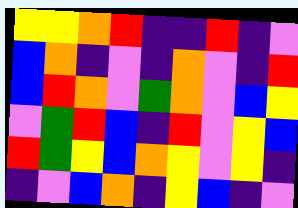[["yellow", "yellow", "orange", "red", "indigo", "indigo", "red", "indigo", "violet"], ["blue", "orange", "indigo", "violet", "indigo", "orange", "violet", "indigo", "red"], ["blue", "red", "orange", "violet", "green", "orange", "violet", "blue", "yellow"], ["violet", "green", "red", "blue", "indigo", "red", "violet", "yellow", "blue"], ["red", "green", "yellow", "blue", "orange", "yellow", "violet", "yellow", "indigo"], ["indigo", "violet", "blue", "orange", "indigo", "yellow", "blue", "indigo", "violet"]]